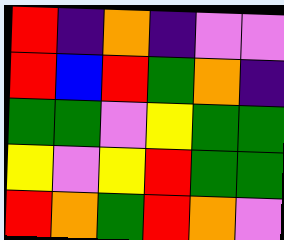[["red", "indigo", "orange", "indigo", "violet", "violet"], ["red", "blue", "red", "green", "orange", "indigo"], ["green", "green", "violet", "yellow", "green", "green"], ["yellow", "violet", "yellow", "red", "green", "green"], ["red", "orange", "green", "red", "orange", "violet"]]